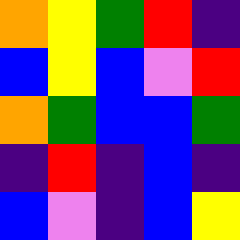[["orange", "yellow", "green", "red", "indigo"], ["blue", "yellow", "blue", "violet", "red"], ["orange", "green", "blue", "blue", "green"], ["indigo", "red", "indigo", "blue", "indigo"], ["blue", "violet", "indigo", "blue", "yellow"]]